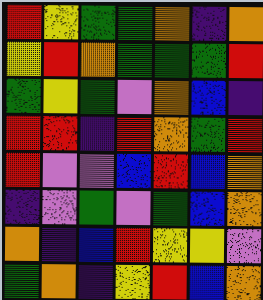[["red", "yellow", "green", "green", "orange", "indigo", "orange"], ["yellow", "red", "orange", "green", "green", "green", "red"], ["green", "yellow", "green", "violet", "orange", "blue", "indigo"], ["red", "red", "indigo", "red", "orange", "green", "red"], ["red", "violet", "violet", "blue", "red", "blue", "orange"], ["indigo", "violet", "green", "violet", "green", "blue", "orange"], ["orange", "indigo", "blue", "red", "yellow", "yellow", "violet"], ["green", "orange", "indigo", "yellow", "red", "blue", "orange"]]